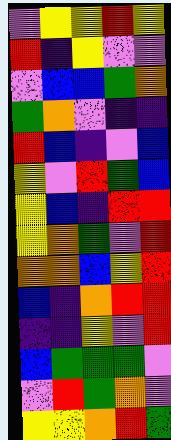[["violet", "yellow", "yellow", "red", "yellow"], ["red", "indigo", "yellow", "violet", "violet"], ["violet", "blue", "blue", "green", "orange"], ["green", "orange", "violet", "indigo", "indigo"], ["red", "blue", "indigo", "violet", "blue"], ["yellow", "violet", "red", "green", "blue"], ["yellow", "blue", "indigo", "red", "red"], ["yellow", "orange", "green", "violet", "red"], ["orange", "orange", "blue", "yellow", "red"], ["blue", "indigo", "orange", "red", "red"], ["indigo", "indigo", "yellow", "violet", "red"], ["blue", "green", "green", "green", "violet"], ["violet", "red", "green", "orange", "violet"], ["yellow", "yellow", "orange", "red", "green"]]